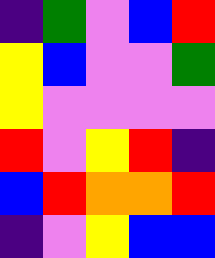[["indigo", "green", "violet", "blue", "red"], ["yellow", "blue", "violet", "violet", "green"], ["yellow", "violet", "violet", "violet", "violet"], ["red", "violet", "yellow", "red", "indigo"], ["blue", "red", "orange", "orange", "red"], ["indigo", "violet", "yellow", "blue", "blue"]]